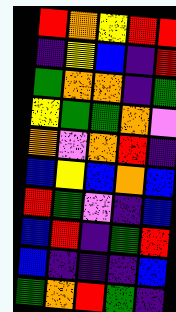[["red", "orange", "yellow", "red", "red"], ["indigo", "yellow", "blue", "indigo", "red"], ["green", "orange", "orange", "indigo", "green"], ["yellow", "green", "green", "orange", "violet"], ["orange", "violet", "orange", "red", "indigo"], ["blue", "yellow", "blue", "orange", "blue"], ["red", "green", "violet", "indigo", "blue"], ["blue", "red", "indigo", "green", "red"], ["blue", "indigo", "indigo", "indigo", "blue"], ["green", "orange", "red", "green", "indigo"]]